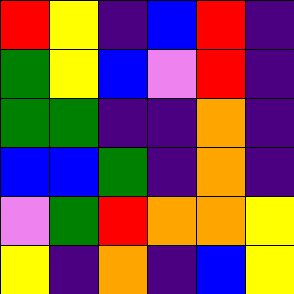[["red", "yellow", "indigo", "blue", "red", "indigo"], ["green", "yellow", "blue", "violet", "red", "indigo"], ["green", "green", "indigo", "indigo", "orange", "indigo"], ["blue", "blue", "green", "indigo", "orange", "indigo"], ["violet", "green", "red", "orange", "orange", "yellow"], ["yellow", "indigo", "orange", "indigo", "blue", "yellow"]]